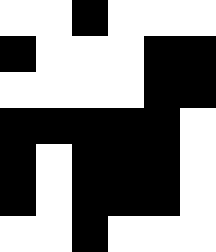[["white", "white", "black", "white", "white", "white"], ["black", "white", "white", "white", "black", "black"], ["white", "white", "white", "white", "black", "black"], ["black", "black", "black", "black", "black", "white"], ["black", "white", "black", "black", "black", "white"], ["black", "white", "black", "black", "black", "white"], ["white", "white", "black", "white", "white", "white"]]